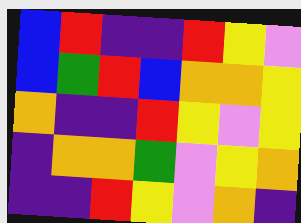[["blue", "red", "indigo", "indigo", "red", "yellow", "violet"], ["blue", "green", "red", "blue", "orange", "orange", "yellow"], ["orange", "indigo", "indigo", "red", "yellow", "violet", "yellow"], ["indigo", "orange", "orange", "green", "violet", "yellow", "orange"], ["indigo", "indigo", "red", "yellow", "violet", "orange", "indigo"]]